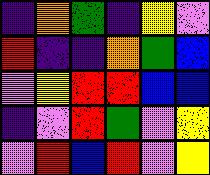[["indigo", "orange", "green", "indigo", "yellow", "violet"], ["red", "indigo", "indigo", "orange", "green", "blue"], ["violet", "yellow", "red", "red", "blue", "blue"], ["indigo", "violet", "red", "green", "violet", "yellow"], ["violet", "red", "blue", "red", "violet", "yellow"]]